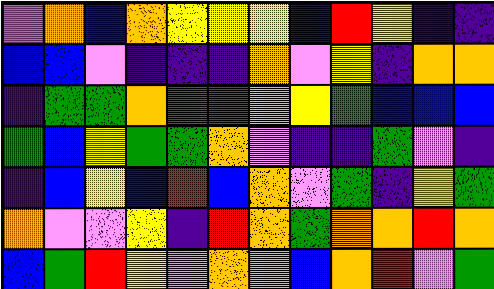[["violet", "orange", "blue", "orange", "yellow", "yellow", "yellow", "blue", "red", "yellow", "indigo", "indigo"], ["blue", "blue", "violet", "indigo", "indigo", "indigo", "orange", "violet", "yellow", "indigo", "orange", "orange"], ["indigo", "green", "green", "orange", "green", "red", "violet", "yellow", "green", "blue", "blue", "blue"], ["green", "blue", "yellow", "green", "green", "orange", "violet", "indigo", "indigo", "green", "violet", "indigo"], ["indigo", "blue", "yellow", "blue", "red", "blue", "orange", "violet", "green", "indigo", "yellow", "green"], ["orange", "violet", "violet", "yellow", "indigo", "red", "orange", "green", "orange", "orange", "red", "orange"], ["blue", "green", "red", "yellow", "violet", "orange", "violet", "blue", "orange", "red", "violet", "green"]]